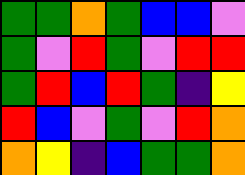[["green", "green", "orange", "green", "blue", "blue", "violet"], ["green", "violet", "red", "green", "violet", "red", "red"], ["green", "red", "blue", "red", "green", "indigo", "yellow"], ["red", "blue", "violet", "green", "violet", "red", "orange"], ["orange", "yellow", "indigo", "blue", "green", "green", "orange"]]